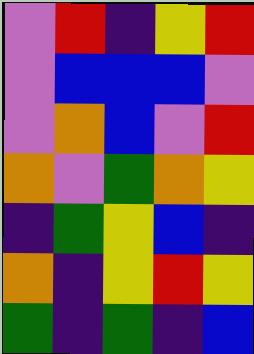[["violet", "red", "indigo", "yellow", "red"], ["violet", "blue", "blue", "blue", "violet"], ["violet", "orange", "blue", "violet", "red"], ["orange", "violet", "green", "orange", "yellow"], ["indigo", "green", "yellow", "blue", "indigo"], ["orange", "indigo", "yellow", "red", "yellow"], ["green", "indigo", "green", "indigo", "blue"]]